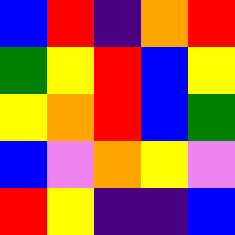[["blue", "red", "indigo", "orange", "red"], ["green", "yellow", "red", "blue", "yellow"], ["yellow", "orange", "red", "blue", "green"], ["blue", "violet", "orange", "yellow", "violet"], ["red", "yellow", "indigo", "indigo", "blue"]]